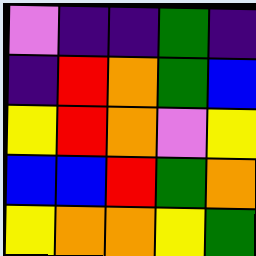[["violet", "indigo", "indigo", "green", "indigo"], ["indigo", "red", "orange", "green", "blue"], ["yellow", "red", "orange", "violet", "yellow"], ["blue", "blue", "red", "green", "orange"], ["yellow", "orange", "orange", "yellow", "green"]]